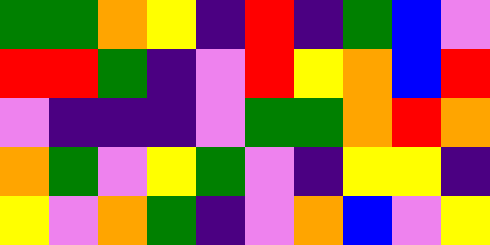[["green", "green", "orange", "yellow", "indigo", "red", "indigo", "green", "blue", "violet"], ["red", "red", "green", "indigo", "violet", "red", "yellow", "orange", "blue", "red"], ["violet", "indigo", "indigo", "indigo", "violet", "green", "green", "orange", "red", "orange"], ["orange", "green", "violet", "yellow", "green", "violet", "indigo", "yellow", "yellow", "indigo"], ["yellow", "violet", "orange", "green", "indigo", "violet", "orange", "blue", "violet", "yellow"]]